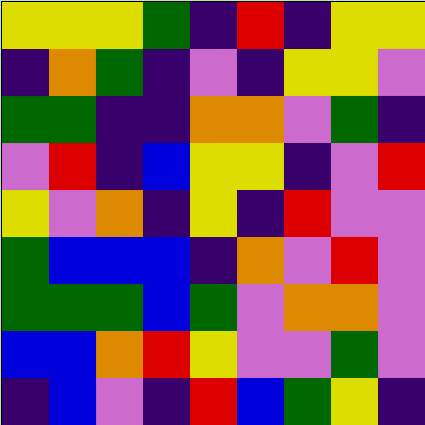[["yellow", "yellow", "yellow", "green", "indigo", "red", "indigo", "yellow", "yellow"], ["indigo", "orange", "green", "indigo", "violet", "indigo", "yellow", "yellow", "violet"], ["green", "green", "indigo", "indigo", "orange", "orange", "violet", "green", "indigo"], ["violet", "red", "indigo", "blue", "yellow", "yellow", "indigo", "violet", "red"], ["yellow", "violet", "orange", "indigo", "yellow", "indigo", "red", "violet", "violet"], ["green", "blue", "blue", "blue", "indigo", "orange", "violet", "red", "violet"], ["green", "green", "green", "blue", "green", "violet", "orange", "orange", "violet"], ["blue", "blue", "orange", "red", "yellow", "violet", "violet", "green", "violet"], ["indigo", "blue", "violet", "indigo", "red", "blue", "green", "yellow", "indigo"]]